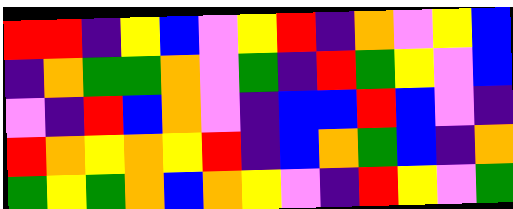[["red", "red", "indigo", "yellow", "blue", "violet", "yellow", "red", "indigo", "orange", "violet", "yellow", "blue"], ["indigo", "orange", "green", "green", "orange", "violet", "green", "indigo", "red", "green", "yellow", "violet", "blue"], ["violet", "indigo", "red", "blue", "orange", "violet", "indigo", "blue", "blue", "red", "blue", "violet", "indigo"], ["red", "orange", "yellow", "orange", "yellow", "red", "indigo", "blue", "orange", "green", "blue", "indigo", "orange"], ["green", "yellow", "green", "orange", "blue", "orange", "yellow", "violet", "indigo", "red", "yellow", "violet", "green"]]